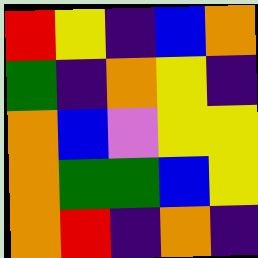[["red", "yellow", "indigo", "blue", "orange"], ["green", "indigo", "orange", "yellow", "indigo"], ["orange", "blue", "violet", "yellow", "yellow"], ["orange", "green", "green", "blue", "yellow"], ["orange", "red", "indigo", "orange", "indigo"]]